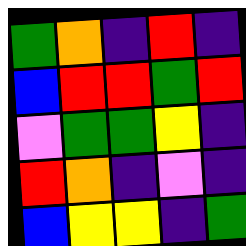[["green", "orange", "indigo", "red", "indigo"], ["blue", "red", "red", "green", "red"], ["violet", "green", "green", "yellow", "indigo"], ["red", "orange", "indigo", "violet", "indigo"], ["blue", "yellow", "yellow", "indigo", "green"]]